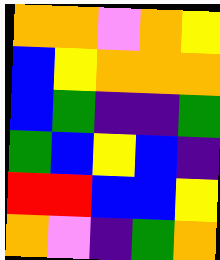[["orange", "orange", "violet", "orange", "yellow"], ["blue", "yellow", "orange", "orange", "orange"], ["blue", "green", "indigo", "indigo", "green"], ["green", "blue", "yellow", "blue", "indigo"], ["red", "red", "blue", "blue", "yellow"], ["orange", "violet", "indigo", "green", "orange"]]